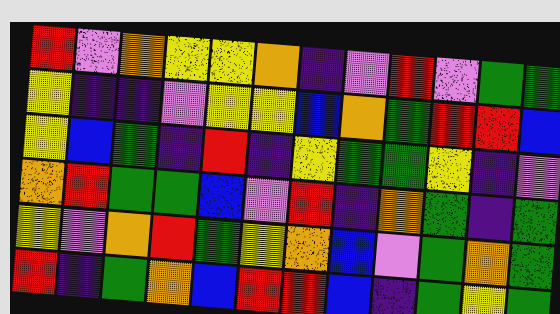[["red", "violet", "orange", "yellow", "yellow", "orange", "indigo", "violet", "red", "violet", "green", "green"], ["yellow", "indigo", "indigo", "violet", "yellow", "yellow", "blue", "orange", "green", "red", "red", "blue"], ["yellow", "blue", "green", "indigo", "red", "indigo", "yellow", "green", "green", "yellow", "indigo", "violet"], ["orange", "red", "green", "green", "blue", "violet", "red", "indigo", "orange", "green", "indigo", "green"], ["yellow", "violet", "orange", "red", "green", "yellow", "orange", "blue", "violet", "green", "orange", "green"], ["red", "indigo", "green", "orange", "blue", "red", "red", "blue", "indigo", "green", "yellow", "green"]]